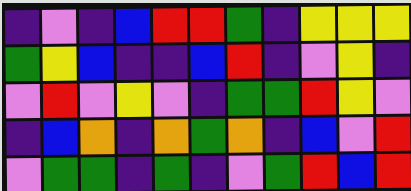[["indigo", "violet", "indigo", "blue", "red", "red", "green", "indigo", "yellow", "yellow", "yellow"], ["green", "yellow", "blue", "indigo", "indigo", "blue", "red", "indigo", "violet", "yellow", "indigo"], ["violet", "red", "violet", "yellow", "violet", "indigo", "green", "green", "red", "yellow", "violet"], ["indigo", "blue", "orange", "indigo", "orange", "green", "orange", "indigo", "blue", "violet", "red"], ["violet", "green", "green", "indigo", "green", "indigo", "violet", "green", "red", "blue", "red"]]